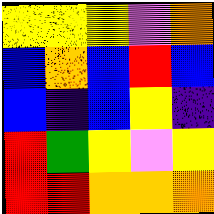[["yellow", "yellow", "yellow", "violet", "orange"], ["blue", "orange", "blue", "red", "blue"], ["blue", "indigo", "blue", "yellow", "indigo"], ["red", "green", "yellow", "violet", "yellow"], ["red", "red", "orange", "orange", "orange"]]